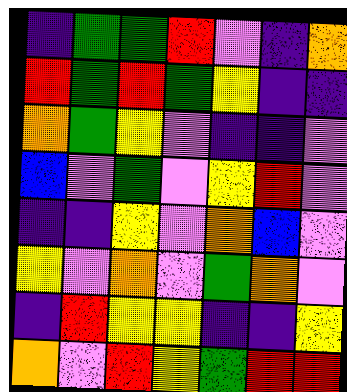[["indigo", "green", "green", "red", "violet", "indigo", "orange"], ["red", "green", "red", "green", "yellow", "indigo", "indigo"], ["orange", "green", "yellow", "violet", "indigo", "indigo", "violet"], ["blue", "violet", "green", "violet", "yellow", "red", "violet"], ["indigo", "indigo", "yellow", "violet", "orange", "blue", "violet"], ["yellow", "violet", "orange", "violet", "green", "orange", "violet"], ["indigo", "red", "yellow", "yellow", "indigo", "indigo", "yellow"], ["orange", "violet", "red", "yellow", "green", "red", "red"]]